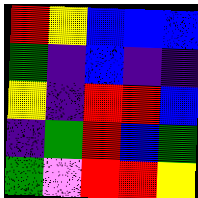[["red", "yellow", "blue", "blue", "blue"], ["green", "indigo", "blue", "indigo", "indigo"], ["yellow", "indigo", "red", "red", "blue"], ["indigo", "green", "red", "blue", "green"], ["green", "violet", "red", "red", "yellow"]]